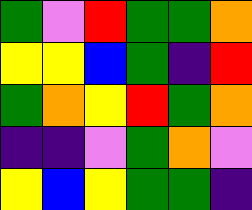[["green", "violet", "red", "green", "green", "orange"], ["yellow", "yellow", "blue", "green", "indigo", "red"], ["green", "orange", "yellow", "red", "green", "orange"], ["indigo", "indigo", "violet", "green", "orange", "violet"], ["yellow", "blue", "yellow", "green", "green", "indigo"]]